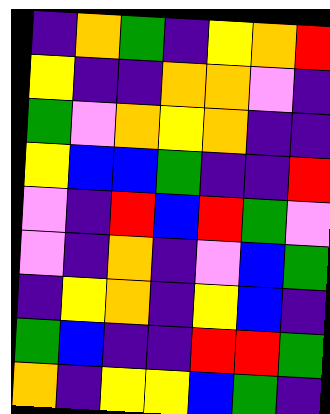[["indigo", "orange", "green", "indigo", "yellow", "orange", "red"], ["yellow", "indigo", "indigo", "orange", "orange", "violet", "indigo"], ["green", "violet", "orange", "yellow", "orange", "indigo", "indigo"], ["yellow", "blue", "blue", "green", "indigo", "indigo", "red"], ["violet", "indigo", "red", "blue", "red", "green", "violet"], ["violet", "indigo", "orange", "indigo", "violet", "blue", "green"], ["indigo", "yellow", "orange", "indigo", "yellow", "blue", "indigo"], ["green", "blue", "indigo", "indigo", "red", "red", "green"], ["orange", "indigo", "yellow", "yellow", "blue", "green", "indigo"]]